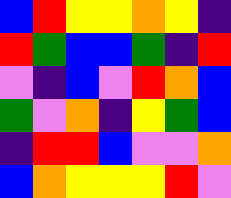[["blue", "red", "yellow", "yellow", "orange", "yellow", "indigo"], ["red", "green", "blue", "blue", "green", "indigo", "red"], ["violet", "indigo", "blue", "violet", "red", "orange", "blue"], ["green", "violet", "orange", "indigo", "yellow", "green", "blue"], ["indigo", "red", "red", "blue", "violet", "violet", "orange"], ["blue", "orange", "yellow", "yellow", "yellow", "red", "violet"]]